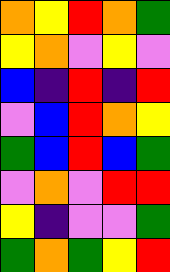[["orange", "yellow", "red", "orange", "green"], ["yellow", "orange", "violet", "yellow", "violet"], ["blue", "indigo", "red", "indigo", "red"], ["violet", "blue", "red", "orange", "yellow"], ["green", "blue", "red", "blue", "green"], ["violet", "orange", "violet", "red", "red"], ["yellow", "indigo", "violet", "violet", "green"], ["green", "orange", "green", "yellow", "red"]]